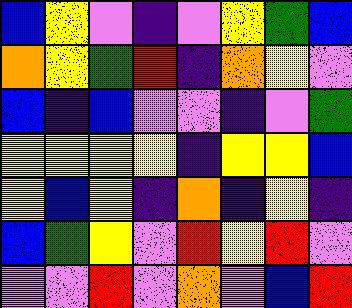[["blue", "yellow", "violet", "indigo", "violet", "yellow", "green", "blue"], ["orange", "yellow", "green", "red", "indigo", "orange", "yellow", "violet"], ["blue", "indigo", "blue", "violet", "violet", "indigo", "violet", "green"], ["yellow", "yellow", "yellow", "yellow", "indigo", "yellow", "yellow", "blue"], ["yellow", "blue", "yellow", "indigo", "orange", "indigo", "yellow", "indigo"], ["blue", "green", "yellow", "violet", "red", "yellow", "red", "violet"], ["violet", "violet", "red", "violet", "orange", "violet", "blue", "red"]]